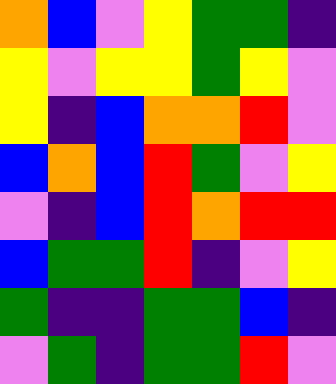[["orange", "blue", "violet", "yellow", "green", "green", "indigo"], ["yellow", "violet", "yellow", "yellow", "green", "yellow", "violet"], ["yellow", "indigo", "blue", "orange", "orange", "red", "violet"], ["blue", "orange", "blue", "red", "green", "violet", "yellow"], ["violet", "indigo", "blue", "red", "orange", "red", "red"], ["blue", "green", "green", "red", "indigo", "violet", "yellow"], ["green", "indigo", "indigo", "green", "green", "blue", "indigo"], ["violet", "green", "indigo", "green", "green", "red", "violet"]]